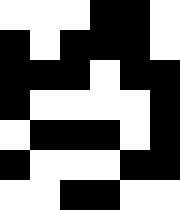[["white", "white", "white", "black", "black", "white"], ["black", "white", "black", "black", "black", "white"], ["black", "black", "black", "white", "black", "black"], ["black", "white", "white", "white", "white", "black"], ["white", "black", "black", "black", "white", "black"], ["black", "white", "white", "white", "black", "black"], ["white", "white", "black", "black", "white", "white"]]